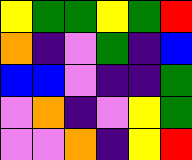[["yellow", "green", "green", "yellow", "green", "red"], ["orange", "indigo", "violet", "green", "indigo", "blue"], ["blue", "blue", "violet", "indigo", "indigo", "green"], ["violet", "orange", "indigo", "violet", "yellow", "green"], ["violet", "violet", "orange", "indigo", "yellow", "red"]]